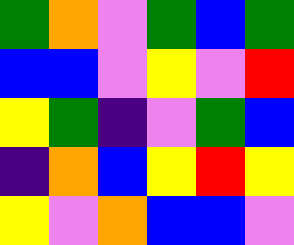[["green", "orange", "violet", "green", "blue", "green"], ["blue", "blue", "violet", "yellow", "violet", "red"], ["yellow", "green", "indigo", "violet", "green", "blue"], ["indigo", "orange", "blue", "yellow", "red", "yellow"], ["yellow", "violet", "orange", "blue", "blue", "violet"]]